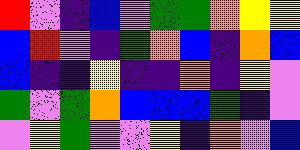[["red", "violet", "indigo", "blue", "violet", "green", "green", "orange", "yellow", "yellow"], ["blue", "red", "violet", "indigo", "green", "orange", "blue", "indigo", "orange", "blue"], ["blue", "indigo", "indigo", "yellow", "indigo", "indigo", "orange", "indigo", "yellow", "violet"], ["green", "violet", "green", "orange", "blue", "blue", "blue", "green", "indigo", "violet"], ["violet", "yellow", "green", "violet", "violet", "yellow", "indigo", "orange", "violet", "blue"]]